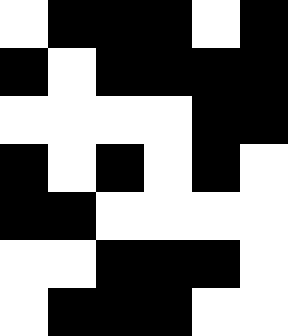[["white", "black", "black", "black", "white", "black"], ["black", "white", "black", "black", "black", "black"], ["white", "white", "white", "white", "black", "black"], ["black", "white", "black", "white", "black", "white"], ["black", "black", "white", "white", "white", "white"], ["white", "white", "black", "black", "black", "white"], ["white", "black", "black", "black", "white", "white"]]